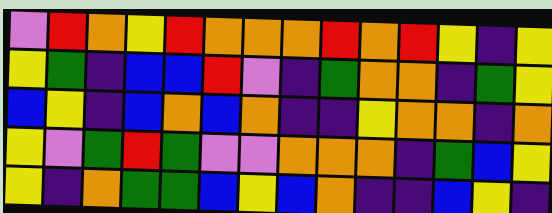[["violet", "red", "orange", "yellow", "red", "orange", "orange", "orange", "red", "orange", "red", "yellow", "indigo", "yellow"], ["yellow", "green", "indigo", "blue", "blue", "red", "violet", "indigo", "green", "orange", "orange", "indigo", "green", "yellow"], ["blue", "yellow", "indigo", "blue", "orange", "blue", "orange", "indigo", "indigo", "yellow", "orange", "orange", "indigo", "orange"], ["yellow", "violet", "green", "red", "green", "violet", "violet", "orange", "orange", "orange", "indigo", "green", "blue", "yellow"], ["yellow", "indigo", "orange", "green", "green", "blue", "yellow", "blue", "orange", "indigo", "indigo", "blue", "yellow", "indigo"]]